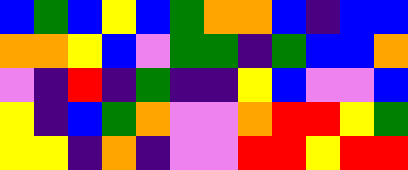[["blue", "green", "blue", "yellow", "blue", "green", "orange", "orange", "blue", "indigo", "blue", "blue"], ["orange", "orange", "yellow", "blue", "violet", "green", "green", "indigo", "green", "blue", "blue", "orange"], ["violet", "indigo", "red", "indigo", "green", "indigo", "indigo", "yellow", "blue", "violet", "violet", "blue"], ["yellow", "indigo", "blue", "green", "orange", "violet", "violet", "orange", "red", "red", "yellow", "green"], ["yellow", "yellow", "indigo", "orange", "indigo", "violet", "violet", "red", "red", "yellow", "red", "red"]]